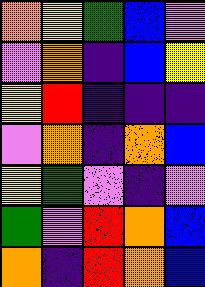[["orange", "yellow", "green", "blue", "violet"], ["violet", "orange", "indigo", "blue", "yellow"], ["yellow", "red", "indigo", "indigo", "indigo"], ["violet", "orange", "indigo", "orange", "blue"], ["yellow", "green", "violet", "indigo", "violet"], ["green", "violet", "red", "orange", "blue"], ["orange", "indigo", "red", "orange", "blue"]]